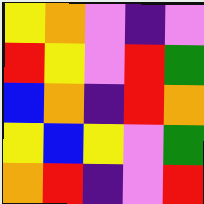[["yellow", "orange", "violet", "indigo", "violet"], ["red", "yellow", "violet", "red", "green"], ["blue", "orange", "indigo", "red", "orange"], ["yellow", "blue", "yellow", "violet", "green"], ["orange", "red", "indigo", "violet", "red"]]